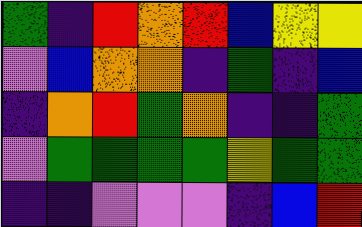[["green", "indigo", "red", "orange", "red", "blue", "yellow", "yellow"], ["violet", "blue", "orange", "orange", "indigo", "green", "indigo", "blue"], ["indigo", "orange", "red", "green", "orange", "indigo", "indigo", "green"], ["violet", "green", "green", "green", "green", "yellow", "green", "green"], ["indigo", "indigo", "violet", "violet", "violet", "indigo", "blue", "red"]]